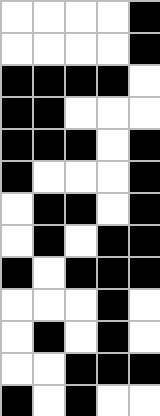[["white", "white", "white", "white", "black"], ["white", "white", "white", "white", "black"], ["black", "black", "black", "black", "white"], ["black", "black", "white", "white", "white"], ["black", "black", "black", "white", "black"], ["black", "white", "white", "white", "black"], ["white", "black", "black", "white", "black"], ["white", "black", "white", "black", "black"], ["black", "white", "black", "black", "black"], ["white", "white", "white", "black", "white"], ["white", "black", "white", "black", "white"], ["white", "white", "black", "black", "black"], ["black", "white", "black", "white", "white"]]